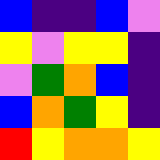[["blue", "indigo", "indigo", "blue", "violet"], ["yellow", "violet", "yellow", "yellow", "indigo"], ["violet", "green", "orange", "blue", "indigo"], ["blue", "orange", "green", "yellow", "indigo"], ["red", "yellow", "orange", "orange", "yellow"]]